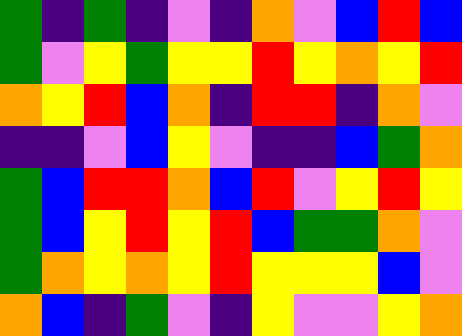[["green", "indigo", "green", "indigo", "violet", "indigo", "orange", "violet", "blue", "red", "blue"], ["green", "violet", "yellow", "green", "yellow", "yellow", "red", "yellow", "orange", "yellow", "red"], ["orange", "yellow", "red", "blue", "orange", "indigo", "red", "red", "indigo", "orange", "violet"], ["indigo", "indigo", "violet", "blue", "yellow", "violet", "indigo", "indigo", "blue", "green", "orange"], ["green", "blue", "red", "red", "orange", "blue", "red", "violet", "yellow", "red", "yellow"], ["green", "blue", "yellow", "red", "yellow", "red", "blue", "green", "green", "orange", "violet"], ["green", "orange", "yellow", "orange", "yellow", "red", "yellow", "yellow", "yellow", "blue", "violet"], ["orange", "blue", "indigo", "green", "violet", "indigo", "yellow", "violet", "violet", "yellow", "orange"]]